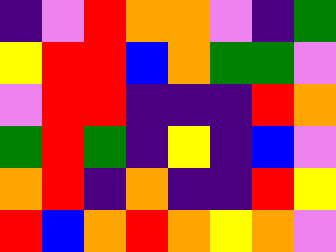[["indigo", "violet", "red", "orange", "orange", "violet", "indigo", "green"], ["yellow", "red", "red", "blue", "orange", "green", "green", "violet"], ["violet", "red", "red", "indigo", "indigo", "indigo", "red", "orange"], ["green", "red", "green", "indigo", "yellow", "indigo", "blue", "violet"], ["orange", "red", "indigo", "orange", "indigo", "indigo", "red", "yellow"], ["red", "blue", "orange", "red", "orange", "yellow", "orange", "violet"]]